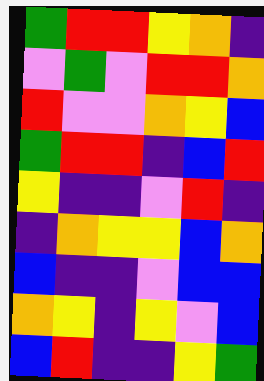[["green", "red", "red", "yellow", "orange", "indigo"], ["violet", "green", "violet", "red", "red", "orange"], ["red", "violet", "violet", "orange", "yellow", "blue"], ["green", "red", "red", "indigo", "blue", "red"], ["yellow", "indigo", "indigo", "violet", "red", "indigo"], ["indigo", "orange", "yellow", "yellow", "blue", "orange"], ["blue", "indigo", "indigo", "violet", "blue", "blue"], ["orange", "yellow", "indigo", "yellow", "violet", "blue"], ["blue", "red", "indigo", "indigo", "yellow", "green"]]